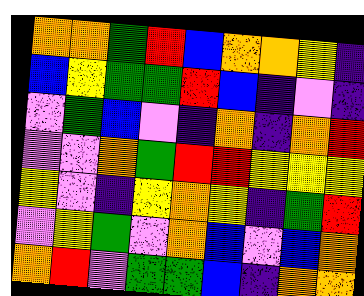[["orange", "orange", "green", "red", "blue", "orange", "orange", "yellow", "indigo"], ["blue", "yellow", "green", "green", "red", "blue", "indigo", "violet", "indigo"], ["violet", "green", "blue", "violet", "indigo", "orange", "indigo", "orange", "red"], ["violet", "violet", "orange", "green", "red", "red", "yellow", "yellow", "yellow"], ["yellow", "violet", "indigo", "yellow", "orange", "yellow", "indigo", "green", "red"], ["violet", "yellow", "green", "violet", "orange", "blue", "violet", "blue", "orange"], ["orange", "red", "violet", "green", "green", "blue", "indigo", "orange", "orange"]]